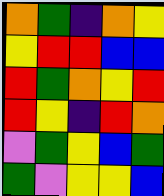[["orange", "green", "indigo", "orange", "yellow"], ["yellow", "red", "red", "blue", "blue"], ["red", "green", "orange", "yellow", "red"], ["red", "yellow", "indigo", "red", "orange"], ["violet", "green", "yellow", "blue", "green"], ["green", "violet", "yellow", "yellow", "blue"]]